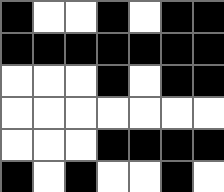[["black", "white", "white", "black", "white", "black", "black"], ["black", "black", "black", "black", "black", "black", "black"], ["white", "white", "white", "black", "white", "black", "black"], ["white", "white", "white", "white", "white", "white", "white"], ["white", "white", "white", "black", "black", "black", "black"], ["black", "white", "black", "white", "white", "black", "white"]]